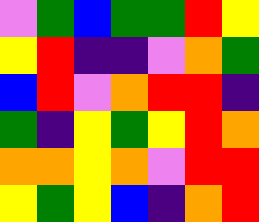[["violet", "green", "blue", "green", "green", "red", "yellow"], ["yellow", "red", "indigo", "indigo", "violet", "orange", "green"], ["blue", "red", "violet", "orange", "red", "red", "indigo"], ["green", "indigo", "yellow", "green", "yellow", "red", "orange"], ["orange", "orange", "yellow", "orange", "violet", "red", "red"], ["yellow", "green", "yellow", "blue", "indigo", "orange", "red"]]